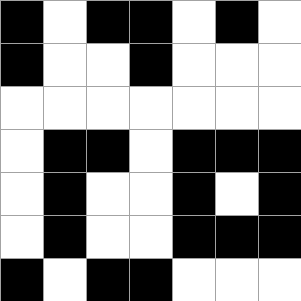[["black", "white", "black", "black", "white", "black", "white"], ["black", "white", "white", "black", "white", "white", "white"], ["white", "white", "white", "white", "white", "white", "white"], ["white", "black", "black", "white", "black", "black", "black"], ["white", "black", "white", "white", "black", "white", "black"], ["white", "black", "white", "white", "black", "black", "black"], ["black", "white", "black", "black", "white", "white", "white"]]